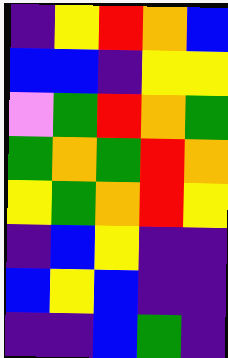[["indigo", "yellow", "red", "orange", "blue"], ["blue", "blue", "indigo", "yellow", "yellow"], ["violet", "green", "red", "orange", "green"], ["green", "orange", "green", "red", "orange"], ["yellow", "green", "orange", "red", "yellow"], ["indigo", "blue", "yellow", "indigo", "indigo"], ["blue", "yellow", "blue", "indigo", "indigo"], ["indigo", "indigo", "blue", "green", "indigo"]]